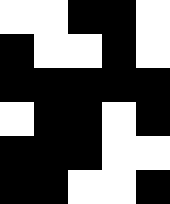[["white", "white", "black", "black", "white"], ["black", "white", "white", "black", "white"], ["black", "black", "black", "black", "black"], ["white", "black", "black", "white", "black"], ["black", "black", "black", "white", "white"], ["black", "black", "white", "white", "black"]]